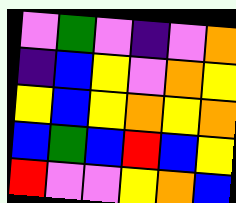[["violet", "green", "violet", "indigo", "violet", "orange"], ["indigo", "blue", "yellow", "violet", "orange", "yellow"], ["yellow", "blue", "yellow", "orange", "yellow", "orange"], ["blue", "green", "blue", "red", "blue", "yellow"], ["red", "violet", "violet", "yellow", "orange", "blue"]]